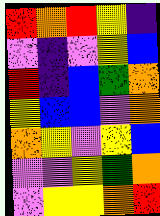[["red", "orange", "red", "yellow", "indigo"], ["violet", "indigo", "violet", "yellow", "blue"], ["red", "indigo", "blue", "green", "orange"], ["yellow", "blue", "blue", "violet", "orange"], ["orange", "yellow", "violet", "yellow", "blue"], ["violet", "violet", "yellow", "green", "orange"], ["violet", "yellow", "yellow", "orange", "red"]]